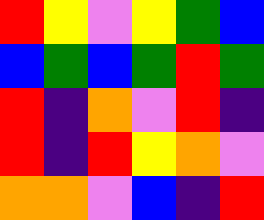[["red", "yellow", "violet", "yellow", "green", "blue"], ["blue", "green", "blue", "green", "red", "green"], ["red", "indigo", "orange", "violet", "red", "indigo"], ["red", "indigo", "red", "yellow", "orange", "violet"], ["orange", "orange", "violet", "blue", "indigo", "red"]]